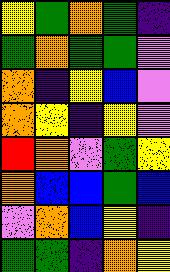[["yellow", "green", "orange", "green", "indigo"], ["green", "orange", "green", "green", "violet"], ["orange", "indigo", "yellow", "blue", "violet"], ["orange", "yellow", "indigo", "yellow", "violet"], ["red", "orange", "violet", "green", "yellow"], ["orange", "blue", "blue", "green", "blue"], ["violet", "orange", "blue", "yellow", "indigo"], ["green", "green", "indigo", "orange", "yellow"]]